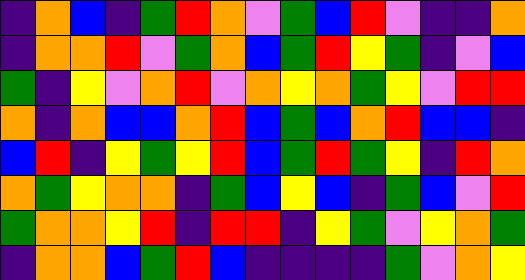[["indigo", "orange", "blue", "indigo", "green", "red", "orange", "violet", "green", "blue", "red", "violet", "indigo", "indigo", "orange"], ["indigo", "orange", "orange", "red", "violet", "green", "orange", "blue", "green", "red", "yellow", "green", "indigo", "violet", "blue"], ["green", "indigo", "yellow", "violet", "orange", "red", "violet", "orange", "yellow", "orange", "green", "yellow", "violet", "red", "red"], ["orange", "indigo", "orange", "blue", "blue", "orange", "red", "blue", "green", "blue", "orange", "red", "blue", "blue", "indigo"], ["blue", "red", "indigo", "yellow", "green", "yellow", "red", "blue", "green", "red", "green", "yellow", "indigo", "red", "orange"], ["orange", "green", "yellow", "orange", "orange", "indigo", "green", "blue", "yellow", "blue", "indigo", "green", "blue", "violet", "red"], ["green", "orange", "orange", "yellow", "red", "indigo", "red", "red", "indigo", "yellow", "green", "violet", "yellow", "orange", "green"], ["indigo", "orange", "orange", "blue", "green", "red", "blue", "indigo", "indigo", "indigo", "indigo", "green", "violet", "orange", "yellow"]]